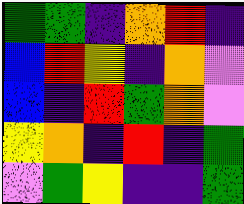[["green", "green", "indigo", "orange", "red", "indigo"], ["blue", "red", "yellow", "indigo", "orange", "violet"], ["blue", "indigo", "red", "green", "orange", "violet"], ["yellow", "orange", "indigo", "red", "indigo", "green"], ["violet", "green", "yellow", "indigo", "indigo", "green"]]